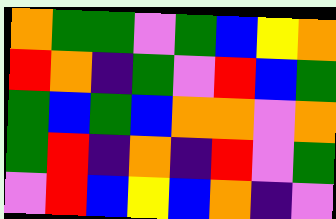[["orange", "green", "green", "violet", "green", "blue", "yellow", "orange"], ["red", "orange", "indigo", "green", "violet", "red", "blue", "green"], ["green", "blue", "green", "blue", "orange", "orange", "violet", "orange"], ["green", "red", "indigo", "orange", "indigo", "red", "violet", "green"], ["violet", "red", "blue", "yellow", "blue", "orange", "indigo", "violet"]]